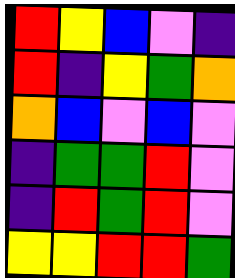[["red", "yellow", "blue", "violet", "indigo"], ["red", "indigo", "yellow", "green", "orange"], ["orange", "blue", "violet", "blue", "violet"], ["indigo", "green", "green", "red", "violet"], ["indigo", "red", "green", "red", "violet"], ["yellow", "yellow", "red", "red", "green"]]